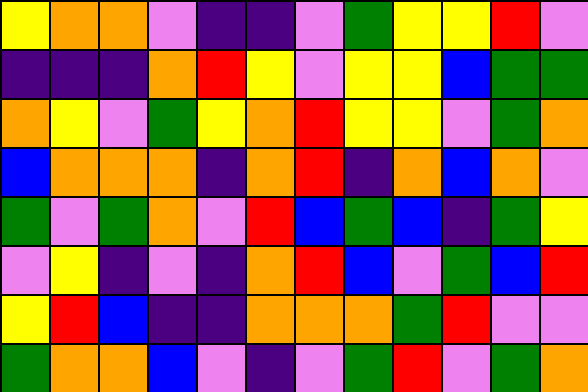[["yellow", "orange", "orange", "violet", "indigo", "indigo", "violet", "green", "yellow", "yellow", "red", "violet"], ["indigo", "indigo", "indigo", "orange", "red", "yellow", "violet", "yellow", "yellow", "blue", "green", "green"], ["orange", "yellow", "violet", "green", "yellow", "orange", "red", "yellow", "yellow", "violet", "green", "orange"], ["blue", "orange", "orange", "orange", "indigo", "orange", "red", "indigo", "orange", "blue", "orange", "violet"], ["green", "violet", "green", "orange", "violet", "red", "blue", "green", "blue", "indigo", "green", "yellow"], ["violet", "yellow", "indigo", "violet", "indigo", "orange", "red", "blue", "violet", "green", "blue", "red"], ["yellow", "red", "blue", "indigo", "indigo", "orange", "orange", "orange", "green", "red", "violet", "violet"], ["green", "orange", "orange", "blue", "violet", "indigo", "violet", "green", "red", "violet", "green", "orange"]]